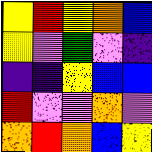[["yellow", "red", "yellow", "orange", "blue"], ["yellow", "violet", "green", "violet", "indigo"], ["indigo", "indigo", "yellow", "blue", "blue"], ["red", "violet", "violet", "orange", "violet"], ["orange", "red", "orange", "blue", "yellow"]]